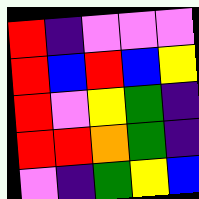[["red", "indigo", "violet", "violet", "violet"], ["red", "blue", "red", "blue", "yellow"], ["red", "violet", "yellow", "green", "indigo"], ["red", "red", "orange", "green", "indigo"], ["violet", "indigo", "green", "yellow", "blue"]]